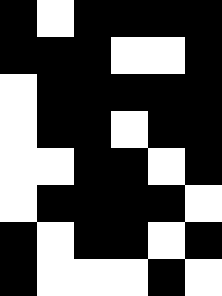[["black", "white", "black", "black", "black", "black"], ["black", "black", "black", "white", "white", "black"], ["white", "black", "black", "black", "black", "black"], ["white", "black", "black", "white", "black", "black"], ["white", "white", "black", "black", "white", "black"], ["white", "black", "black", "black", "black", "white"], ["black", "white", "black", "black", "white", "black"], ["black", "white", "white", "white", "black", "white"]]